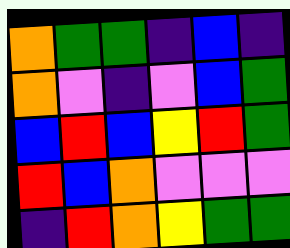[["orange", "green", "green", "indigo", "blue", "indigo"], ["orange", "violet", "indigo", "violet", "blue", "green"], ["blue", "red", "blue", "yellow", "red", "green"], ["red", "blue", "orange", "violet", "violet", "violet"], ["indigo", "red", "orange", "yellow", "green", "green"]]